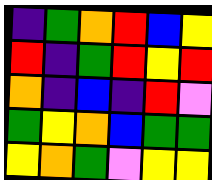[["indigo", "green", "orange", "red", "blue", "yellow"], ["red", "indigo", "green", "red", "yellow", "red"], ["orange", "indigo", "blue", "indigo", "red", "violet"], ["green", "yellow", "orange", "blue", "green", "green"], ["yellow", "orange", "green", "violet", "yellow", "yellow"]]